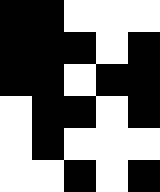[["black", "black", "white", "white", "white"], ["black", "black", "black", "white", "black"], ["black", "black", "white", "black", "black"], ["white", "black", "black", "white", "black"], ["white", "black", "white", "white", "white"], ["white", "white", "black", "white", "black"]]